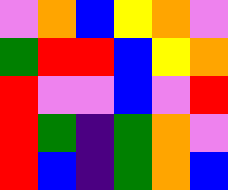[["violet", "orange", "blue", "yellow", "orange", "violet"], ["green", "red", "red", "blue", "yellow", "orange"], ["red", "violet", "violet", "blue", "violet", "red"], ["red", "green", "indigo", "green", "orange", "violet"], ["red", "blue", "indigo", "green", "orange", "blue"]]